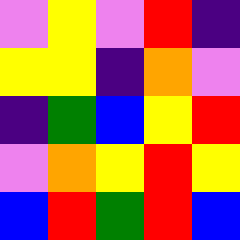[["violet", "yellow", "violet", "red", "indigo"], ["yellow", "yellow", "indigo", "orange", "violet"], ["indigo", "green", "blue", "yellow", "red"], ["violet", "orange", "yellow", "red", "yellow"], ["blue", "red", "green", "red", "blue"]]